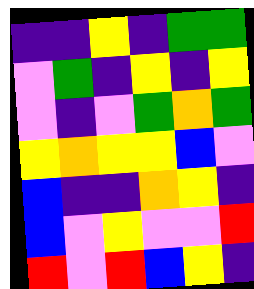[["indigo", "indigo", "yellow", "indigo", "green", "green"], ["violet", "green", "indigo", "yellow", "indigo", "yellow"], ["violet", "indigo", "violet", "green", "orange", "green"], ["yellow", "orange", "yellow", "yellow", "blue", "violet"], ["blue", "indigo", "indigo", "orange", "yellow", "indigo"], ["blue", "violet", "yellow", "violet", "violet", "red"], ["red", "violet", "red", "blue", "yellow", "indigo"]]